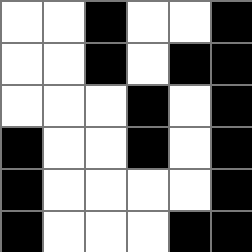[["white", "white", "black", "white", "white", "black"], ["white", "white", "black", "white", "black", "black"], ["white", "white", "white", "black", "white", "black"], ["black", "white", "white", "black", "white", "black"], ["black", "white", "white", "white", "white", "black"], ["black", "white", "white", "white", "black", "black"]]